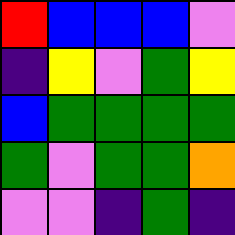[["red", "blue", "blue", "blue", "violet"], ["indigo", "yellow", "violet", "green", "yellow"], ["blue", "green", "green", "green", "green"], ["green", "violet", "green", "green", "orange"], ["violet", "violet", "indigo", "green", "indigo"]]